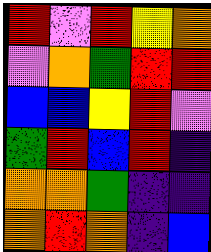[["red", "violet", "red", "yellow", "orange"], ["violet", "orange", "green", "red", "red"], ["blue", "blue", "yellow", "red", "violet"], ["green", "red", "blue", "red", "indigo"], ["orange", "orange", "green", "indigo", "indigo"], ["orange", "red", "orange", "indigo", "blue"]]